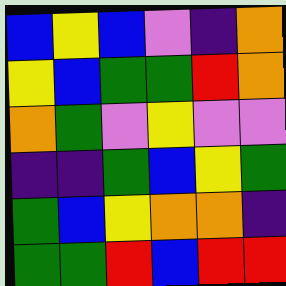[["blue", "yellow", "blue", "violet", "indigo", "orange"], ["yellow", "blue", "green", "green", "red", "orange"], ["orange", "green", "violet", "yellow", "violet", "violet"], ["indigo", "indigo", "green", "blue", "yellow", "green"], ["green", "blue", "yellow", "orange", "orange", "indigo"], ["green", "green", "red", "blue", "red", "red"]]